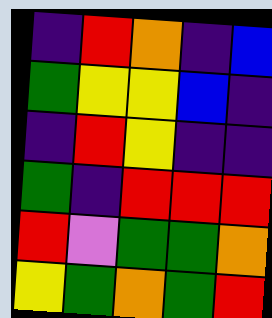[["indigo", "red", "orange", "indigo", "blue"], ["green", "yellow", "yellow", "blue", "indigo"], ["indigo", "red", "yellow", "indigo", "indigo"], ["green", "indigo", "red", "red", "red"], ["red", "violet", "green", "green", "orange"], ["yellow", "green", "orange", "green", "red"]]